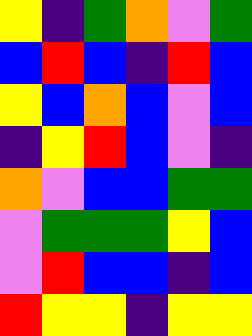[["yellow", "indigo", "green", "orange", "violet", "green"], ["blue", "red", "blue", "indigo", "red", "blue"], ["yellow", "blue", "orange", "blue", "violet", "blue"], ["indigo", "yellow", "red", "blue", "violet", "indigo"], ["orange", "violet", "blue", "blue", "green", "green"], ["violet", "green", "green", "green", "yellow", "blue"], ["violet", "red", "blue", "blue", "indigo", "blue"], ["red", "yellow", "yellow", "indigo", "yellow", "yellow"]]